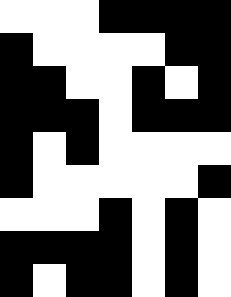[["white", "white", "white", "black", "black", "black", "black"], ["black", "white", "white", "white", "white", "black", "black"], ["black", "black", "white", "white", "black", "white", "black"], ["black", "black", "black", "white", "black", "black", "black"], ["black", "white", "black", "white", "white", "white", "white"], ["black", "white", "white", "white", "white", "white", "black"], ["white", "white", "white", "black", "white", "black", "white"], ["black", "black", "black", "black", "white", "black", "white"], ["black", "white", "black", "black", "white", "black", "white"]]